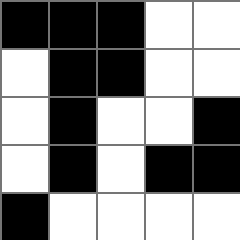[["black", "black", "black", "white", "white"], ["white", "black", "black", "white", "white"], ["white", "black", "white", "white", "black"], ["white", "black", "white", "black", "black"], ["black", "white", "white", "white", "white"]]